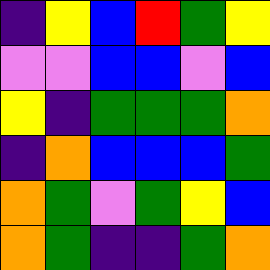[["indigo", "yellow", "blue", "red", "green", "yellow"], ["violet", "violet", "blue", "blue", "violet", "blue"], ["yellow", "indigo", "green", "green", "green", "orange"], ["indigo", "orange", "blue", "blue", "blue", "green"], ["orange", "green", "violet", "green", "yellow", "blue"], ["orange", "green", "indigo", "indigo", "green", "orange"]]